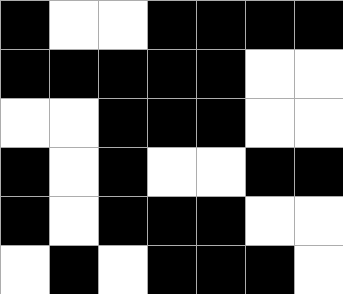[["black", "white", "white", "black", "black", "black", "black"], ["black", "black", "black", "black", "black", "white", "white"], ["white", "white", "black", "black", "black", "white", "white"], ["black", "white", "black", "white", "white", "black", "black"], ["black", "white", "black", "black", "black", "white", "white"], ["white", "black", "white", "black", "black", "black", "white"]]